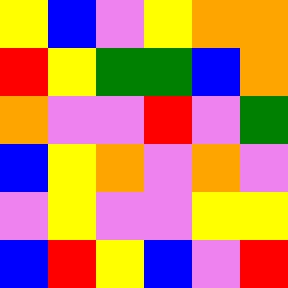[["yellow", "blue", "violet", "yellow", "orange", "orange"], ["red", "yellow", "green", "green", "blue", "orange"], ["orange", "violet", "violet", "red", "violet", "green"], ["blue", "yellow", "orange", "violet", "orange", "violet"], ["violet", "yellow", "violet", "violet", "yellow", "yellow"], ["blue", "red", "yellow", "blue", "violet", "red"]]